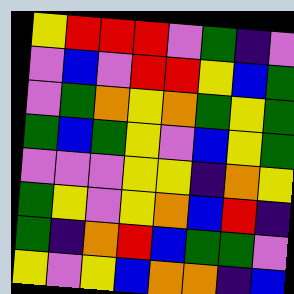[["yellow", "red", "red", "red", "violet", "green", "indigo", "violet"], ["violet", "blue", "violet", "red", "red", "yellow", "blue", "green"], ["violet", "green", "orange", "yellow", "orange", "green", "yellow", "green"], ["green", "blue", "green", "yellow", "violet", "blue", "yellow", "green"], ["violet", "violet", "violet", "yellow", "yellow", "indigo", "orange", "yellow"], ["green", "yellow", "violet", "yellow", "orange", "blue", "red", "indigo"], ["green", "indigo", "orange", "red", "blue", "green", "green", "violet"], ["yellow", "violet", "yellow", "blue", "orange", "orange", "indigo", "blue"]]